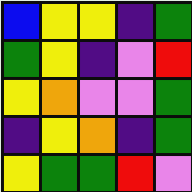[["blue", "yellow", "yellow", "indigo", "green"], ["green", "yellow", "indigo", "violet", "red"], ["yellow", "orange", "violet", "violet", "green"], ["indigo", "yellow", "orange", "indigo", "green"], ["yellow", "green", "green", "red", "violet"]]